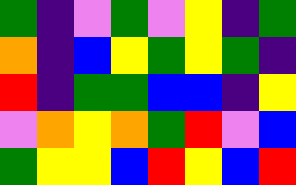[["green", "indigo", "violet", "green", "violet", "yellow", "indigo", "green"], ["orange", "indigo", "blue", "yellow", "green", "yellow", "green", "indigo"], ["red", "indigo", "green", "green", "blue", "blue", "indigo", "yellow"], ["violet", "orange", "yellow", "orange", "green", "red", "violet", "blue"], ["green", "yellow", "yellow", "blue", "red", "yellow", "blue", "red"]]